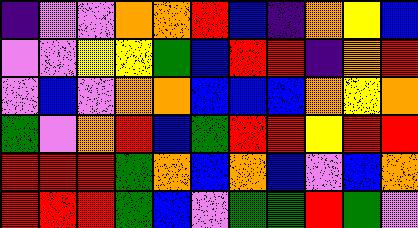[["indigo", "violet", "violet", "orange", "orange", "red", "blue", "indigo", "orange", "yellow", "blue"], ["violet", "violet", "yellow", "yellow", "green", "blue", "red", "red", "indigo", "orange", "red"], ["violet", "blue", "violet", "orange", "orange", "blue", "blue", "blue", "orange", "yellow", "orange"], ["green", "violet", "orange", "red", "blue", "green", "red", "red", "yellow", "red", "red"], ["red", "red", "red", "green", "orange", "blue", "orange", "blue", "violet", "blue", "orange"], ["red", "red", "red", "green", "blue", "violet", "green", "green", "red", "green", "violet"]]